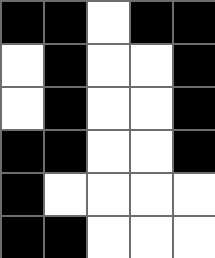[["black", "black", "white", "black", "black"], ["white", "black", "white", "white", "black"], ["white", "black", "white", "white", "black"], ["black", "black", "white", "white", "black"], ["black", "white", "white", "white", "white"], ["black", "black", "white", "white", "white"]]